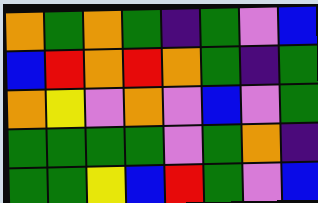[["orange", "green", "orange", "green", "indigo", "green", "violet", "blue"], ["blue", "red", "orange", "red", "orange", "green", "indigo", "green"], ["orange", "yellow", "violet", "orange", "violet", "blue", "violet", "green"], ["green", "green", "green", "green", "violet", "green", "orange", "indigo"], ["green", "green", "yellow", "blue", "red", "green", "violet", "blue"]]